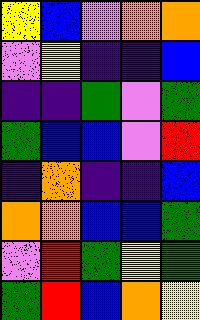[["yellow", "blue", "violet", "orange", "orange"], ["violet", "yellow", "indigo", "indigo", "blue"], ["indigo", "indigo", "green", "violet", "green"], ["green", "blue", "blue", "violet", "red"], ["indigo", "orange", "indigo", "indigo", "blue"], ["orange", "orange", "blue", "blue", "green"], ["violet", "red", "green", "yellow", "green"], ["green", "red", "blue", "orange", "yellow"]]